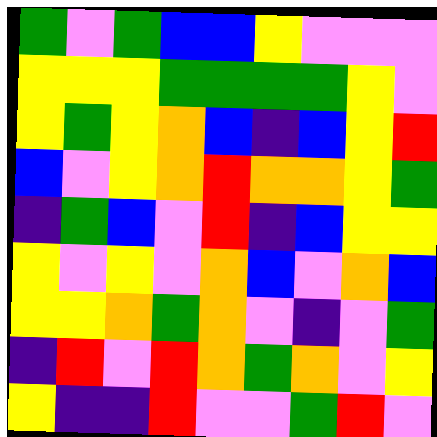[["green", "violet", "green", "blue", "blue", "yellow", "violet", "violet", "violet"], ["yellow", "yellow", "yellow", "green", "green", "green", "green", "yellow", "violet"], ["yellow", "green", "yellow", "orange", "blue", "indigo", "blue", "yellow", "red"], ["blue", "violet", "yellow", "orange", "red", "orange", "orange", "yellow", "green"], ["indigo", "green", "blue", "violet", "red", "indigo", "blue", "yellow", "yellow"], ["yellow", "violet", "yellow", "violet", "orange", "blue", "violet", "orange", "blue"], ["yellow", "yellow", "orange", "green", "orange", "violet", "indigo", "violet", "green"], ["indigo", "red", "violet", "red", "orange", "green", "orange", "violet", "yellow"], ["yellow", "indigo", "indigo", "red", "violet", "violet", "green", "red", "violet"]]